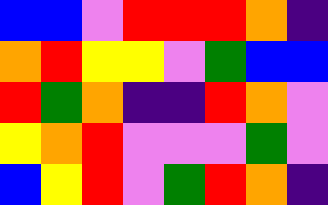[["blue", "blue", "violet", "red", "red", "red", "orange", "indigo"], ["orange", "red", "yellow", "yellow", "violet", "green", "blue", "blue"], ["red", "green", "orange", "indigo", "indigo", "red", "orange", "violet"], ["yellow", "orange", "red", "violet", "violet", "violet", "green", "violet"], ["blue", "yellow", "red", "violet", "green", "red", "orange", "indigo"]]